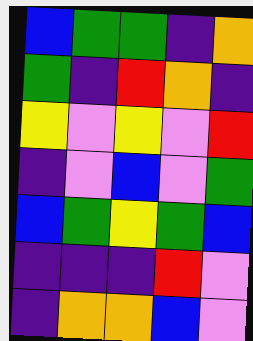[["blue", "green", "green", "indigo", "orange"], ["green", "indigo", "red", "orange", "indigo"], ["yellow", "violet", "yellow", "violet", "red"], ["indigo", "violet", "blue", "violet", "green"], ["blue", "green", "yellow", "green", "blue"], ["indigo", "indigo", "indigo", "red", "violet"], ["indigo", "orange", "orange", "blue", "violet"]]